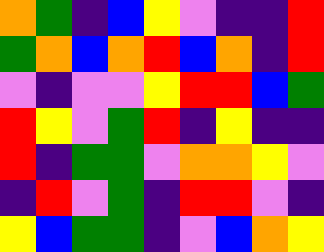[["orange", "green", "indigo", "blue", "yellow", "violet", "indigo", "indigo", "red"], ["green", "orange", "blue", "orange", "red", "blue", "orange", "indigo", "red"], ["violet", "indigo", "violet", "violet", "yellow", "red", "red", "blue", "green"], ["red", "yellow", "violet", "green", "red", "indigo", "yellow", "indigo", "indigo"], ["red", "indigo", "green", "green", "violet", "orange", "orange", "yellow", "violet"], ["indigo", "red", "violet", "green", "indigo", "red", "red", "violet", "indigo"], ["yellow", "blue", "green", "green", "indigo", "violet", "blue", "orange", "yellow"]]